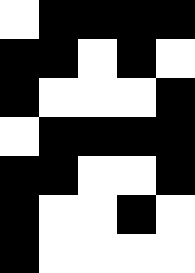[["white", "black", "black", "black", "black"], ["black", "black", "white", "black", "white"], ["black", "white", "white", "white", "black"], ["white", "black", "black", "black", "black"], ["black", "black", "white", "white", "black"], ["black", "white", "white", "black", "white"], ["black", "white", "white", "white", "white"]]